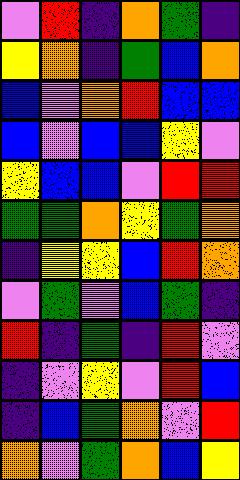[["violet", "red", "indigo", "orange", "green", "indigo"], ["yellow", "orange", "indigo", "green", "blue", "orange"], ["blue", "violet", "orange", "red", "blue", "blue"], ["blue", "violet", "blue", "blue", "yellow", "violet"], ["yellow", "blue", "blue", "violet", "red", "red"], ["green", "green", "orange", "yellow", "green", "orange"], ["indigo", "yellow", "yellow", "blue", "red", "orange"], ["violet", "green", "violet", "blue", "green", "indigo"], ["red", "indigo", "green", "indigo", "red", "violet"], ["indigo", "violet", "yellow", "violet", "red", "blue"], ["indigo", "blue", "green", "orange", "violet", "red"], ["orange", "violet", "green", "orange", "blue", "yellow"]]